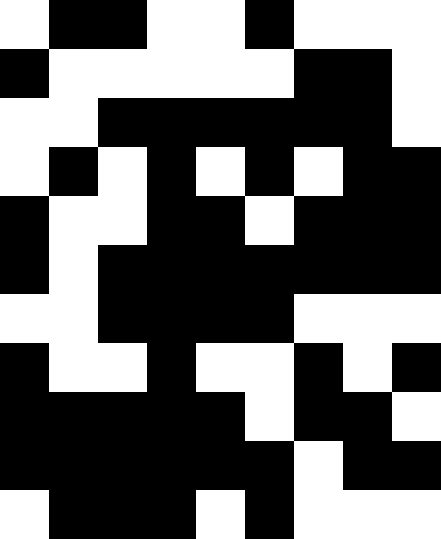[["white", "black", "black", "white", "white", "black", "white", "white", "white"], ["black", "white", "white", "white", "white", "white", "black", "black", "white"], ["white", "white", "black", "black", "black", "black", "black", "black", "white"], ["white", "black", "white", "black", "white", "black", "white", "black", "black"], ["black", "white", "white", "black", "black", "white", "black", "black", "black"], ["black", "white", "black", "black", "black", "black", "black", "black", "black"], ["white", "white", "black", "black", "black", "black", "white", "white", "white"], ["black", "white", "white", "black", "white", "white", "black", "white", "black"], ["black", "black", "black", "black", "black", "white", "black", "black", "white"], ["black", "black", "black", "black", "black", "black", "white", "black", "black"], ["white", "black", "black", "black", "white", "black", "white", "white", "white"]]